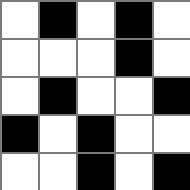[["white", "black", "white", "black", "white"], ["white", "white", "white", "black", "white"], ["white", "black", "white", "white", "black"], ["black", "white", "black", "white", "white"], ["white", "white", "black", "white", "black"]]